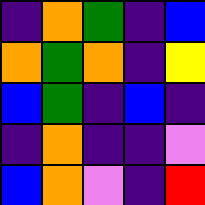[["indigo", "orange", "green", "indigo", "blue"], ["orange", "green", "orange", "indigo", "yellow"], ["blue", "green", "indigo", "blue", "indigo"], ["indigo", "orange", "indigo", "indigo", "violet"], ["blue", "orange", "violet", "indigo", "red"]]